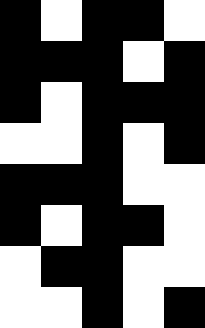[["black", "white", "black", "black", "white"], ["black", "black", "black", "white", "black"], ["black", "white", "black", "black", "black"], ["white", "white", "black", "white", "black"], ["black", "black", "black", "white", "white"], ["black", "white", "black", "black", "white"], ["white", "black", "black", "white", "white"], ["white", "white", "black", "white", "black"]]